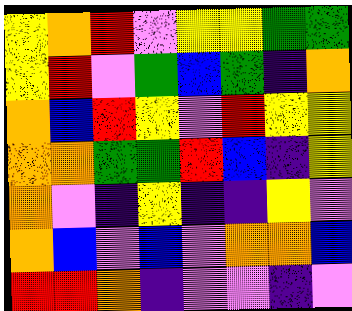[["yellow", "orange", "red", "violet", "yellow", "yellow", "green", "green"], ["yellow", "red", "violet", "green", "blue", "green", "indigo", "orange"], ["orange", "blue", "red", "yellow", "violet", "red", "yellow", "yellow"], ["orange", "orange", "green", "green", "red", "blue", "indigo", "yellow"], ["orange", "violet", "indigo", "yellow", "indigo", "indigo", "yellow", "violet"], ["orange", "blue", "violet", "blue", "violet", "orange", "orange", "blue"], ["red", "red", "orange", "indigo", "violet", "violet", "indigo", "violet"]]